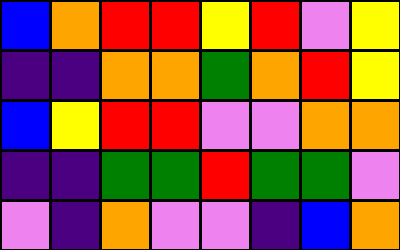[["blue", "orange", "red", "red", "yellow", "red", "violet", "yellow"], ["indigo", "indigo", "orange", "orange", "green", "orange", "red", "yellow"], ["blue", "yellow", "red", "red", "violet", "violet", "orange", "orange"], ["indigo", "indigo", "green", "green", "red", "green", "green", "violet"], ["violet", "indigo", "orange", "violet", "violet", "indigo", "blue", "orange"]]